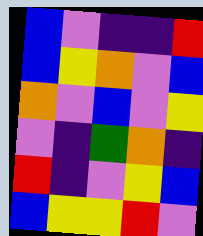[["blue", "violet", "indigo", "indigo", "red"], ["blue", "yellow", "orange", "violet", "blue"], ["orange", "violet", "blue", "violet", "yellow"], ["violet", "indigo", "green", "orange", "indigo"], ["red", "indigo", "violet", "yellow", "blue"], ["blue", "yellow", "yellow", "red", "violet"]]